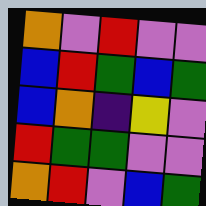[["orange", "violet", "red", "violet", "violet"], ["blue", "red", "green", "blue", "green"], ["blue", "orange", "indigo", "yellow", "violet"], ["red", "green", "green", "violet", "violet"], ["orange", "red", "violet", "blue", "green"]]